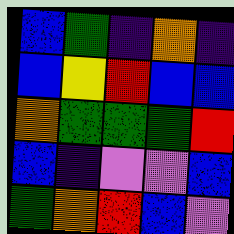[["blue", "green", "indigo", "orange", "indigo"], ["blue", "yellow", "red", "blue", "blue"], ["orange", "green", "green", "green", "red"], ["blue", "indigo", "violet", "violet", "blue"], ["green", "orange", "red", "blue", "violet"]]